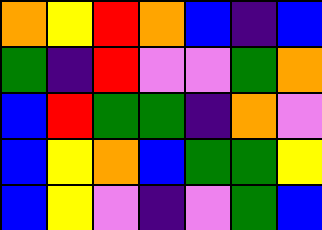[["orange", "yellow", "red", "orange", "blue", "indigo", "blue"], ["green", "indigo", "red", "violet", "violet", "green", "orange"], ["blue", "red", "green", "green", "indigo", "orange", "violet"], ["blue", "yellow", "orange", "blue", "green", "green", "yellow"], ["blue", "yellow", "violet", "indigo", "violet", "green", "blue"]]